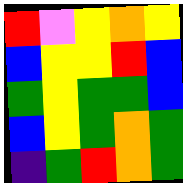[["red", "violet", "yellow", "orange", "yellow"], ["blue", "yellow", "yellow", "red", "blue"], ["green", "yellow", "green", "green", "blue"], ["blue", "yellow", "green", "orange", "green"], ["indigo", "green", "red", "orange", "green"]]